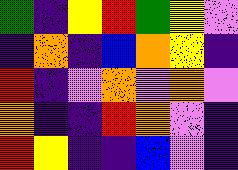[["green", "indigo", "yellow", "red", "green", "yellow", "violet"], ["indigo", "orange", "indigo", "blue", "orange", "yellow", "indigo"], ["red", "indigo", "violet", "orange", "violet", "orange", "violet"], ["orange", "indigo", "indigo", "red", "orange", "violet", "indigo"], ["red", "yellow", "indigo", "indigo", "blue", "violet", "indigo"]]